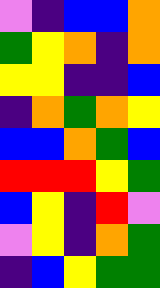[["violet", "indigo", "blue", "blue", "orange"], ["green", "yellow", "orange", "indigo", "orange"], ["yellow", "yellow", "indigo", "indigo", "blue"], ["indigo", "orange", "green", "orange", "yellow"], ["blue", "blue", "orange", "green", "blue"], ["red", "red", "red", "yellow", "green"], ["blue", "yellow", "indigo", "red", "violet"], ["violet", "yellow", "indigo", "orange", "green"], ["indigo", "blue", "yellow", "green", "green"]]